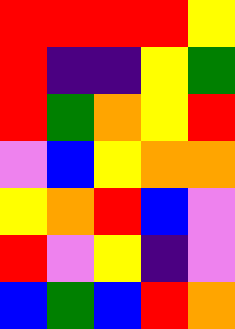[["red", "red", "red", "red", "yellow"], ["red", "indigo", "indigo", "yellow", "green"], ["red", "green", "orange", "yellow", "red"], ["violet", "blue", "yellow", "orange", "orange"], ["yellow", "orange", "red", "blue", "violet"], ["red", "violet", "yellow", "indigo", "violet"], ["blue", "green", "blue", "red", "orange"]]